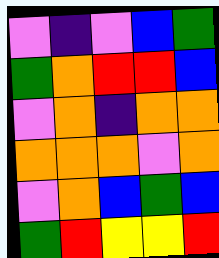[["violet", "indigo", "violet", "blue", "green"], ["green", "orange", "red", "red", "blue"], ["violet", "orange", "indigo", "orange", "orange"], ["orange", "orange", "orange", "violet", "orange"], ["violet", "orange", "blue", "green", "blue"], ["green", "red", "yellow", "yellow", "red"]]